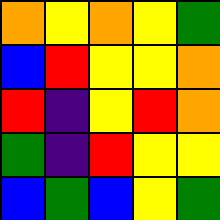[["orange", "yellow", "orange", "yellow", "green"], ["blue", "red", "yellow", "yellow", "orange"], ["red", "indigo", "yellow", "red", "orange"], ["green", "indigo", "red", "yellow", "yellow"], ["blue", "green", "blue", "yellow", "green"]]